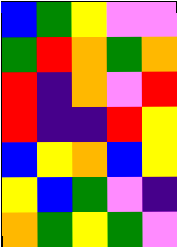[["blue", "green", "yellow", "violet", "violet"], ["green", "red", "orange", "green", "orange"], ["red", "indigo", "orange", "violet", "red"], ["red", "indigo", "indigo", "red", "yellow"], ["blue", "yellow", "orange", "blue", "yellow"], ["yellow", "blue", "green", "violet", "indigo"], ["orange", "green", "yellow", "green", "violet"]]